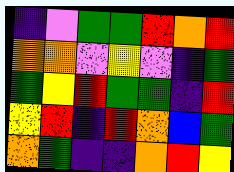[["indigo", "violet", "green", "green", "red", "orange", "red"], ["orange", "orange", "violet", "yellow", "violet", "indigo", "green"], ["green", "yellow", "red", "green", "green", "indigo", "red"], ["yellow", "red", "indigo", "red", "orange", "blue", "green"], ["orange", "green", "indigo", "indigo", "orange", "red", "yellow"]]